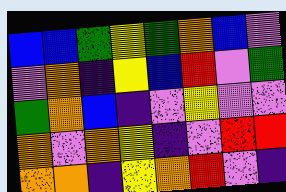[["blue", "blue", "green", "yellow", "green", "orange", "blue", "violet"], ["violet", "orange", "indigo", "yellow", "blue", "red", "violet", "green"], ["green", "orange", "blue", "indigo", "violet", "yellow", "violet", "violet"], ["orange", "violet", "orange", "yellow", "indigo", "violet", "red", "red"], ["orange", "orange", "indigo", "yellow", "orange", "red", "violet", "indigo"]]